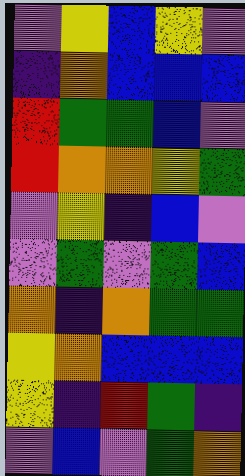[["violet", "yellow", "blue", "yellow", "violet"], ["indigo", "orange", "blue", "blue", "blue"], ["red", "green", "green", "blue", "violet"], ["red", "orange", "orange", "yellow", "green"], ["violet", "yellow", "indigo", "blue", "violet"], ["violet", "green", "violet", "green", "blue"], ["orange", "indigo", "orange", "green", "green"], ["yellow", "orange", "blue", "blue", "blue"], ["yellow", "indigo", "red", "green", "indigo"], ["violet", "blue", "violet", "green", "orange"]]